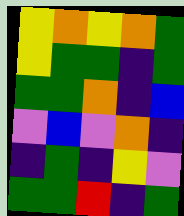[["yellow", "orange", "yellow", "orange", "green"], ["yellow", "green", "green", "indigo", "green"], ["green", "green", "orange", "indigo", "blue"], ["violet", "blue", "violet", "orange", "indigo"], ["indigo", "green", "indigo", "yellow", "violet"], ["green", "green", "red", "indigo", "green"]]